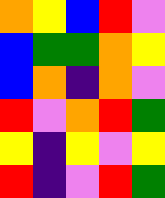[["orange", "yellow", "blue", "red", "violet"], ["blue", "green", "green", "orange", "yellow"], ["blue", "orange", "indigo", "orange", "violet"], ["red", "violet", "orange", "red", "green"], ["yellow", "indigo", "yellow", "violet", "yellow"], ["red", "indigo", "violet", "red", "green"]]